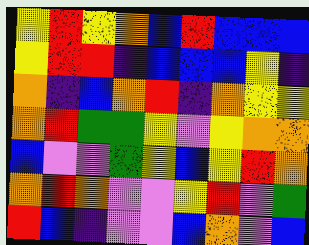[["yellow", "red", "yellow", "orange", "blue", "red", "blue", "blue", "blue"], ["yellow", "red", "red", "indigo", "blue", "blue", "blue", "yellow", "indigo"], ["orange", "indigo", "blue", "orange", "red", "indigo", "orange", "yellow", "yellow"], ["orange", "red", "green", "green", "yellow", "violet", "yellow", "orange", "orange"], ["blue", "violet", "violet", "green", "yellow", "blue", "yellow", "red", "orange"], ["orange", "red", "orange", "violet", "violet", "yellow", "red", "violet", "green"], ["red", "blue", "indigo", "violet", "violet", "blue", "orange", "violet", "blue"]]